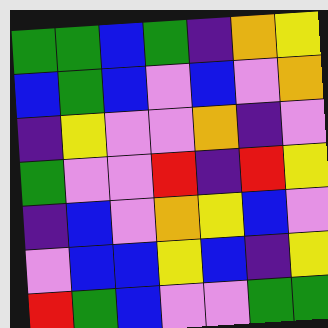[["green", "green", "blue", "green", "indigo", "orange", "yellow"], ["blue", "green", "blue", "violet", "blue", "violet", "orange"], ["indigo", "yellow", "violet", "violet", "orange", "indigo", "violet"], ["green", "violet", "violet", "red", "indigo", "red", "yellow"], ["indigo", "blue", "violet", "orange", "yellow", "blue", "violet"], ["violet", "blue", "blue", "yellow", "blue", "indigo", "yellow"], ["red", "green", "blue", "violet", "violet", "green", "green"]]